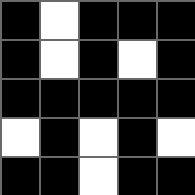[["black", "white", "black", "black", "black"], ["black", "white", "black", "white", "black"], ["black", "black", "black", "black", "black"], ["white", "black", "white", "black", "white"], ["black", "black", "white", "black", "black"]]